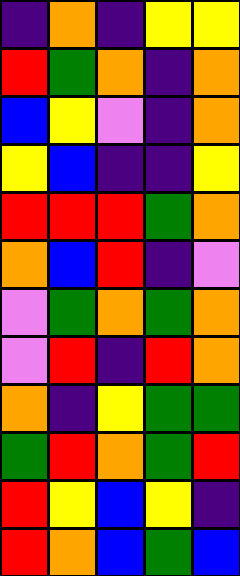[["indigo", "orange", "indigo", "yellow", "yellow"], ["red", "green", "orange", "indigo", "orange"], ["blue", "yellow", "violet", "indigo", "orange"], ["yellow", "blue", "indigo", "indigo", "yellow"], ["red", "red", "red", "green", "orange"], ["orange", "blue", "red", "indigo", "violet"], ["violet", "green", "orange", "green", "orange"], ["violet", "red", "indigo", "red", "orange"], ["orange", "indigo", "yellow", "green", "green"], ["green", "red", "orange", "green", "red"], ["red", "yellow", "blue", "yellow", "indigo"], ["red", "orange", "blue", "green", "blue"]]